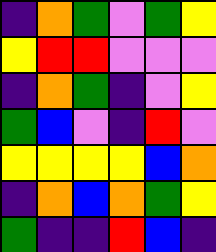[["indigo", "orange", "green", "violet", "green", "yellow"], ["yellow", "red", "red", "violet", "violet", "violet"], ["indigo", "orange", "green", "indigo", "violet", "yellow"], ["green", "blue", "violet", "indigo", "red", "violet"], ["yellow", "yellow", "yellow", "yellow", "blue", "orange"], ["indigo", "orange", "blue", "orange", "green", "yellow"], ["green", "indigo", "indigo", "red", "blue", "indigo"]]